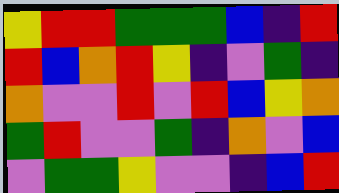[["yellow", "red", "red", "green", "green", "green", "blue", "indigo", "red"], ["red", "blue", "orange", "red", "yellow", "indigo", "violet", "green", "indigo"], ["orange", "violet", "violet", "red", "violet", "red", "blue", "yellow", "orange"], ["green", "red", "violet", "violet", "green", "indigo", "orange", "violet", "blue"], ["violet", "green", "green", "yellow", "violet", "violet", "indigo", "blue", "red"]]